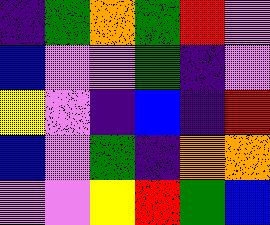[["indigo", "green", "orange", "green", "red", "violet"], ["blue", "violet", "violet", "green", "indigo", "violet"], ["yellow", "violet", "indigo", "blue", "indigo", "red"], ["blue", "violet", "green", "indigo", "orange", "orange"], ["violet", "violet", "yellow", "red", "green", "blue"]]